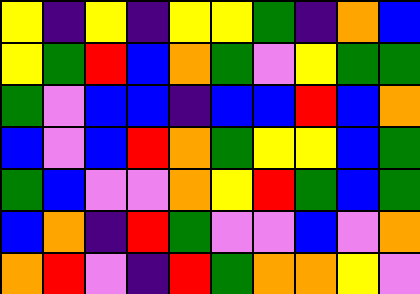[["yellow", "indigo", "yellow", "indigo", "yellow", "yellow", "green", "indigo", "orange", "blue"], ["yellow", "green", "red", "blue", "orange", "green", "violet", "yellow", "green", "green"], ["green", "violet", "blue", "blue", "indigo", "blue", "blue", "red", "blue", "orange"], ["blue", "violet", "blue", "red", "orange", "green", "yellow", "yellow", "blue", "green"], ["green", "blue", "violet", "violet", "orange", "yellow", "red", "green", "blue", "green"], ["blue", "orange", "indigo", "red", "green", "violet", "violet", "blue", "violet", "orange"], ["orange", "red", "violet", "indigo", "red", "green", "orange", "orange", "yellow", "violet"]]